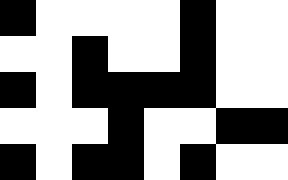[["black", "white", "white", "white", "white", "black", "white", "white"], ["white", "white", "black", "white", "white", "black", "white", "white"], ["black", "white", "black", "black", "black", "black", "white", "white"], ["white", "white", "white", "black", "white", "white", "black", "black"], ["black", "white", "black", "black", "white", "black", "white", "white"]]